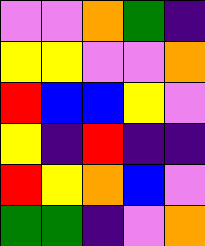[["violet", "violet", "orange", "green", "indigo"], ["yellow", "yellow", "violet", "violet", "orange"], ["red", "blue", "blue", "yellow", "violet"], ["yellow", "indigo", "red", "indigo", "indigo"], ["red", "yellow", "orange", "blue", "violet"], ["green", "green", "indigo", "violet", "orange"]]